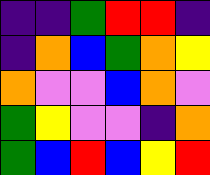[["indigo", "indigo", "green", "red", "red", "indigo"], ["indigo", "orange", "blue", "green", "orange", "yellow"], ["orange", "violet", "violet", "blue", "orange", "violet"], ["green", "yellow", "violet", "violet", "indigo", "orange"], ["green", "blue", "red", "blue", "yellow", "red"]]